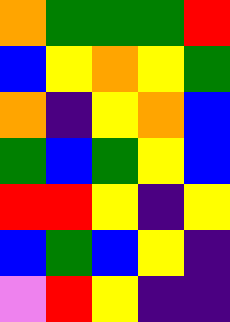[["orange", "green", "green", "green", "red"], ["blue", "yellow", "orange", "yellow", "green"], ["orange", "indigo", "yellow", "orange", "blue"], ["green", "blue", "green", "yellow", "blue"], ["red", "red", "yellow", "indigo", "yellow"], ["blue", "green", "blue", "yellow", "indigo"], ["violet", "red", "yellow", "indigo", "indigo"]]